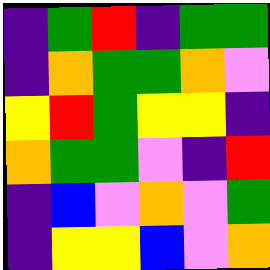[["indigo", "green", "red", "indigo", "green", "green"], ["indigo", "orange", "green", "green", "orange", "violet"], ["yellow", "red", "green", "yellow", "yellow", "indigo"], ["orange", "green", "green", "violet", "indigo", "red"], ["indigo", "blue", "violet", "orange", "violet", "green"], ["indigo", "yellow", "yellow", "blue", "violet", "orange"]]